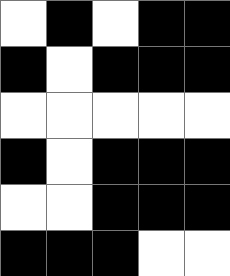[["white", "black", "white", "black", "black"], ["black", "white", "black", "black", "black"], ["white", "white", "white", "white", "white"], ["black", "white", "black", "black", "black"], ["white", "white", "black", "black", "black"], ["black", "black", "black", "white", "white"]]